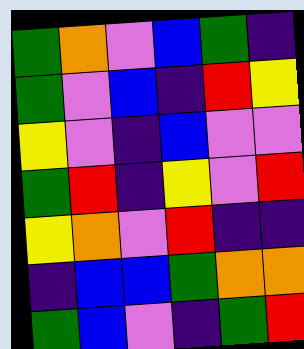[["green", "orange", "violet", "blue", "green", "indigo"], ["green", "violet", "blue", "indigo", "red", "yellow"], ["yellow", "violet", "indigo", "blue", "violet", "violet"], ["green", "red", "indigo", "yellow", "violet", "red"], ["yellow", "orange", "violet", "red", "indigo", "indigo"], ["indigo", "blue", "blue", "green", "orange", "orange"], ["green", "blue", "violet", "indigo", "green", "red"]]